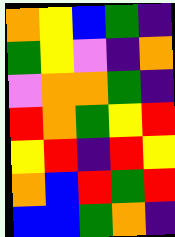[["orange", "yellow", "blue", "green", "indigo"], ["green", "yellow", "violet", "indigo", "orange"], ["violet", "orange", "orange", "green", "indigo"], ["red", "orange", "green", "yellow", "red"], ["yellow", "red", "indigo", "red", "yellow"], ["orange", "blue", "red", "green", "red"], ["blue", "blue", "green", "orange", "indigo"]]